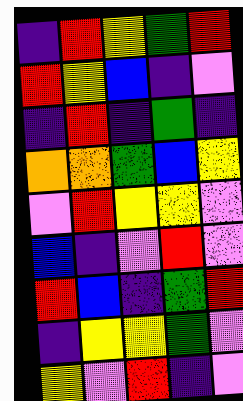[["indigo", "red", "yellow", "green", "red"], ["red", "yellow", "blue", "indigo", "violet"], ["indigo", "red", "indigo", "green", "indigo"], ["orange", "orange", "green", "blue", "yellow"], ["violet", "red", "yellow", "yellow", "violet"], ["blue", "indigo", "violet", "red", "violet"], ["red", "blue", "indigo", "green", "red"], ["indigo", "yellow", "yellow", "green", "violet"], ["yellow", "violet", "red", "indigo", "violet"]]